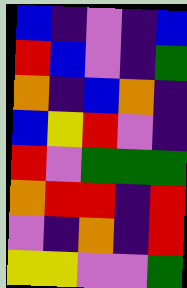[["blue", "indigo", "violet", "indigo", "blue"], ["red", "blue", "violet", "indigo", "green"], ["orange", "indigo", "blue", "orange", "indigo"], ["blue", "yellow", "red", "violet", "indigo"], ["red", "violet", "green", "green", "green"], ["orange", "red", "red", "indigo", "red"], ["violet", "indigo", "orange", "indigo", "red"], ["yellow", "yellow", "violet", "violet", "green"]]